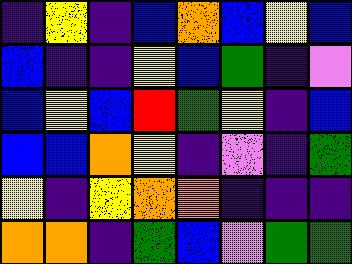[["indigo", "yellow", "indigo", "blue", "orange", "blue", "yellow", "blue"], ["blue", "indigo", "indigo", "yellow", "blue", "green", "indigo", "violet"], ["blue", "yellow", "blue", "red", "green", "yellow", "indigo", "blue"], ["blue", "blue", "orange", "yellow", "indigo", "violet", "indigo", "green"], ["yellow", "indigo", "yellow", "orange", "orange", "indigo", "indigo", "indigo"], ["orange", "orange", "indigo", "green", "blue", "violet", "green", "green"]]